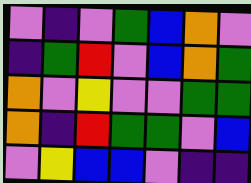[["violet", "indigo", "violet", "green", "blue", "orange", "violet"], ["indigo", "green", "red", "violet", "blue", "orange", "green"], ["orange", "violet", "yellow", "violet", "violet", "green", "green"], ["orange", "indigo", "red", "green", "green", "violet", "blue"], ["violet", "yellow", "blue", "blue", "violet", "indigo", "indigo"]]